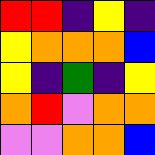[["red", "red", "indigo", "yellow", "indigo"], ["yellow", "orange", "orange", "orange", "blue"], ["yellow", "indigo", "green", "indigo", "yellow"], ["orange", "red", "violet", "orange", "orange"], ["violet", "violet", "orange", "orange", "blue"]]